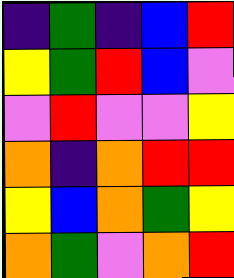[["indigo", "green", "indigo", "blue", "red"], ["yellow", "green", "red", "blue", "violet"], ["violet", "red", "violet", "violet", "yellow"], ["orange", "indigo", "orange", "red", "red"], ["yellow", "blue", "orange", "green", "yellow"], ["orange", "green", "violet", "orange", "red"]]